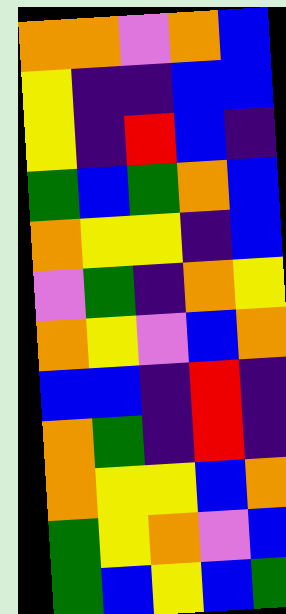[["orange", "orange", "violet", "orange", "blue"], ["yellow", "indigo", "indigo", "blue", "blue"], ["yellow", "indigo", "red", "blue", "indigo"], ["green", "blue", "green", "orange", "blue"], ["orange", "yellow", "yellow", "indigo", "blue"], ["violet", "green", "indigo", "orange", "yellow"], ["orange", "yellow", "violet", "blue", "orange"], ["blue", "blue", "indigo", "red", "indigo"], ["orange", "green", "indigo", "red", "indigo"], ["orange", "yellow", "yellow", "blue", "orange"], ["green", "yellow", "orange", "violet", "blue"], ["green", "blue", "yellow", "blue", "green"]]